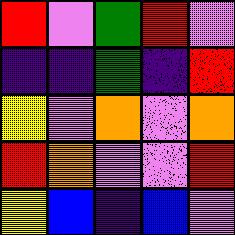[["red", "violet", "green", "red", "violet"], ["indigo", "indigo", "green", "indigo", "red"], ["yellow", "violet", "orange", "violet", "orange"], ["red", "orange", "violet", "violet", "red"], ["yellow", "blue", "indigo", "blue", "violet"]]